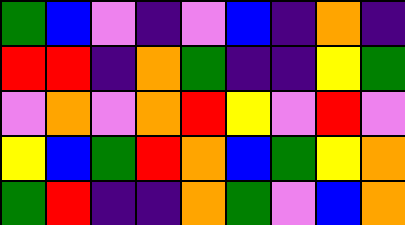[["green", "blue", "violet", "indigo", "violet", "blue", "indigo", "orange", "indigo"], ["red", "red", "indigo", "orange", "green", "indigo", "indigo", "yellow", "green"], ["violet", "orange", "violet", "orange", "red", "yellow", "violet", "red", "violet"], ["yellow", "blue", "green", "red", "orange", "blue", "green", "yellow", "orange"], ["green", "red", "indigo", "indigo", "orange", "green", "violet", "blue", "orange"]]